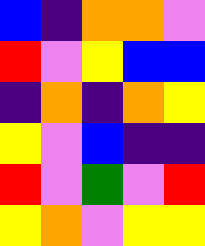[["blue", "indigo", "orange", "orange", "violet"], ["red", "violet", "yellow", "blue", "blue"], ["indigo", "orange", "indigo", "orange", "yellow"], ["yellow", "violet", "blue", "indigo", "indigo"], ["red", "violet", "green", "violet", "red"], ["yellow", "orange", "violet", "yellow", "yellow"]]